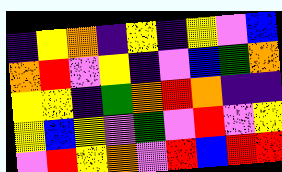[["indigo", "yellow", "orange", "indigo", "yellow", "indigo", "yellow", "violet", "blue"], ["orange", "red", "violet", "yellow", "indigo", "violet", "blue", "green", "orange"], ["yellow", "yellow", "indigo", "green", "orange", "red", "orange", "indigo", "indigo"], ["yellow", "blue", "yellow", "violet", "green", "violet", "red", "violet", "yellow"], ["violet", "red", "yellow", "orange", "violet", "red", "blue", "red", "red"]]